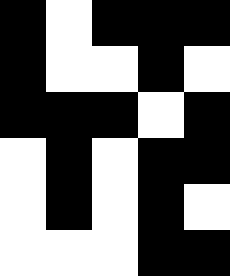[["black", "white", "black", "black", "black"], ["black", "white", "white", "black", "white"], ["black", "black", "black", "white", "black"], ["white", "black", "white", "black", "black"], ["white", "black", "white", "black", "white"], ["white", "white", "white", "black", "black"]]